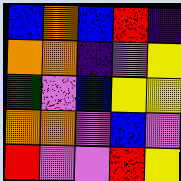[["blue", "orange", "blue", "red", "indigo"], ["orange", "orange", "indigo", "violet", "yellow"], ["green", "violet", "blue", "yellow", "yellow"], ["orange", "orange", "violet", "blue", "violet"], ["red", "violet", "violet", "red", "yellow"]]